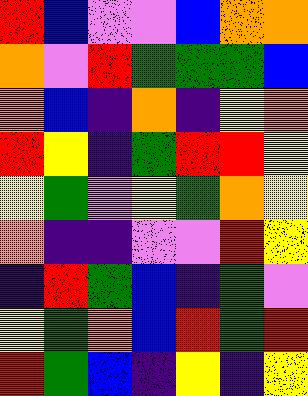[["red", "blue", "violet", "violet", "blue", "orange", "orange"], ["orange", "violet", "red", "green", "green", "green", "blue"], ["orange", "blue", "indigo", "orange", "indigo", "yellow", "orange"], ["red", "yellow", "indigo", "green", "red", "red", "yellow"], ["yellow", "green", "violet", "yellow", "green", "orange", "yellow"], ["orange", "indigo", "indigo", "violet", "violet", "red", "yellow"], ["indigo", "red", "green", "blue", "indigo", "green", "violet"], ["yellow", "green", "orange", "blue", "red", "green", "red"], ["red", "green", "blue", "indigo", "yellow", "indigo", "yellow"]]